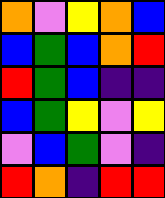[["orange", "violet", "yellow", "orange", "blue"], ["blue", "green", "blue", "orange", "red"], ["red", "green", "blue", "indigo", "indigo"], ["blue", "green", "yellow", "violet", "yellow"], ["violet", "blue", "green", "violet", "indigo"], ["red", "orange", "indigo", "red", "red"]]